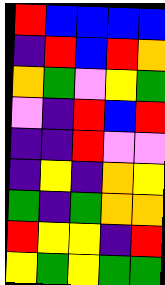[["red", "blue", "blue", "blue", "blue"], ["indigo", "red", "blue", "red", "orange"], ["orange", "green", "violet", "yellow", "green"], ["violet", "indigo", "red", "blue", "red"], ["indigo", "indigo", "red", "violet", "violet"], ["indigo", "yellow", "indigo", "orange", "yellow"], ["green", "indigo", "green", "orange", "orange"], ["red", "yellow", "yellow", "indigo", "red"], ["yellow", "green", "yellow", "green", "green"]]